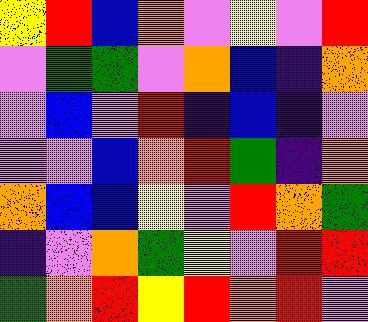[["yellow", "red", "blue", "orange", "violet", "yellow", "violet", "red"], ["violet", "green", "green", "violet", "orange", "blue", "indigo", "orange"], ["violet", "blue", "violet", "red", "indigo", "blue", "indigo", "violet"], ["violet", "violet", "blue", "orange", "red", "green", "indigo", "orange"], ["orange", "blue", "blue", "yellow", "violet", "red", "orange", "green"], ["indigo", "violet", "orange", "green", "yellow", "violet", "red", "red"], ["green", "orange", "red", "yellow", "red", "orange", "red", "violet"]]